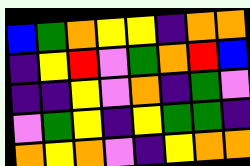[["blue", "green", "orange", "yellow", "yellow", "indigo", "orange", "orange"], ["indigo", "yellow", "red", "violet", "green", "orange", "red", "blue"], ["indigo", "indigo", "yellow", "violet", "orange", "indigo", "green", "violet"], ["violet", "green", "yellow", "indigo", "yellow", "green", "green", "indigo"], ["orange", "yellow", "orange", "violet", "indigo", "yellow", "orange", "orange"]]